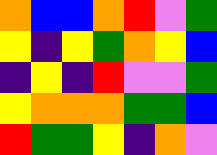[["orange", "blue", "blue", "orange", "red", "violet", "green"], ["yellow", "indigo", "yellow", "green", "orange", "yellow", "blue"], ["indigo", "yellow", "indigo", "red", "violet", "violet", "green"], ["yellow", "orange", "orange", "orange", "green", "green", "blue"], ["red", "green", "green", "yellow", "indigo", "orange", "violet"]]